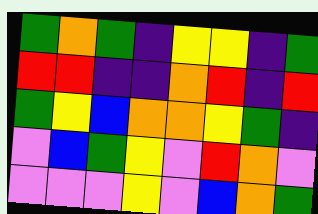[["green", "orange", "green", "indigo", "yellow", "yellow", "indigo", "green"], ["red", "red", "indigo", "indigo", "orange", "red", "indigo", "red"], ["green", "yellow", "blue", "orange", "orange", "yellow", "green", "indigo"], ["violet", "blue", "green", "yellow", "violet", "red", "orange", "violet"], ["violet", "violet", "violet", "yellow", "violet", "blue", "orange", "green"]]